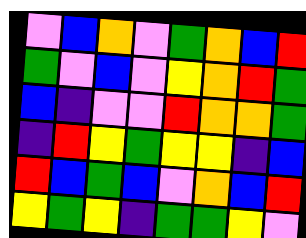[["violet", "blue", "orange", "violet", "green", "orange", "blue", "red"], ["green", "violet", "blue", "violet", "yellow", "orange", "red", "green"], ["blue", "indigo", "violet", "violet", "red", "orange", "orange", "green"], ["indigo", "red", "yellow", "green", "yellow", "yellow", "indigo", "blue"], ["red", "blue", "green", "blue", "violet", "orange", "blue", "red"], ["yellow", "green", "yellow", "indigo", "green", "green", "yellow", "violet"]]